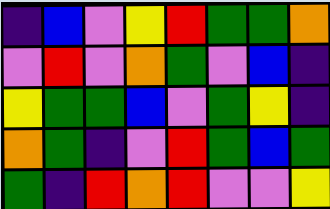[["indigo", "blue", "violet", "yellow", "red", "green", "green", "orange"], ["violet", "red", "violet", "orange", "green", "violet", "blue", "indigo"], ["yellow", "green", "green", "blue", "violet", "green", "yellow", "indigo"], ["orange", "green", "indigo", "violet", "red", "green", "blue", "green"], ["green", "indigo", "red", "orange", "red", "violet", "violet", "yellow"]]